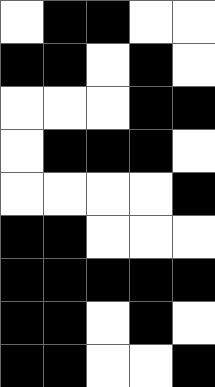[["white", "black", "black", "white", "white"], ["black", "black", "white", "black", "white"], ["white", "white", "white", "black", "black"], ["white", "black", "black", "black", "white"], ["white", "white", "white", "white", "black"], ["black", "black", "white", "white", "white"], ["black", "black", "black", "black", "black"], ["black", "black", "white", "black", "white"], ["black", "black", "white", "white", "black"]]